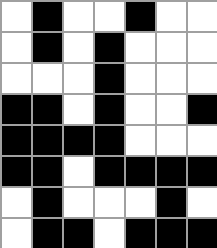[["white", "black", "white", "white", "black", "white", "white"], ["white", "black", "white", "black", "white", "white", "white"], ["white", "white", "white", "black", "white", "white", "white"], ["black", "black", "white", "black", "white", "white", "black"], ["black", "black", "black", "black", "white", "white", "white"], ["black", "black", "white", "black", "black", "black", "black"], ["white", "black", "white", "white", "white", "black", "white"], ["white", "black", "black", "white", "black", "black", "black"]]